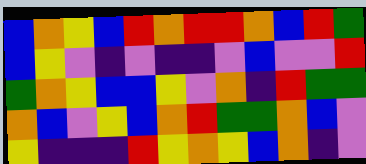[["blue", "orange", "yellow", "blue", "red", "orange", "red", "red", "orange", "blue", "red", "green"], ["blue", "yellow", "violet", "indigo", "violet", "indigo", "indigo", "violet", "blue", "violet", "violet", "red"], ["green", "orange", "yellow", "blue", "blue", "yellow", "violet", "orange", "indigo", "red", "green", "green"], ["orange", "blue", "violet", "yellow", "blue", "orange", "red", "green", "green", "orange", "blue", "violet"], ["yellow", "indigo", "indigo", "indigo", "red", "yellow", "orange", "yellow", "blue", "orange", "indigo", "violet"]]